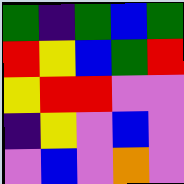[["green", "indigo", "green", "blue", "green"], ["red", "yellow", "blue", "green", "red"], ["yellow", "red", "red", "violet", "violet"], ["indigo", "yellow", "violet", "blue", "violet"], ["violet", "blue", "violet", "orange", "violet"]]